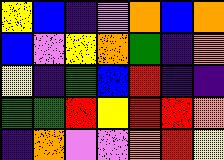[["yellow", "blue", "indigo", "violet", "orange", "blue", "orange"], ["blue", "violet", "yellow", "orange", "green", "indigo", "orange"], ["yellow", "indigo", "green", "blue", "red", "indigo", "indigo"], ["green", "green", "red", "yellow", "red", "red", "orange"], ["indigo", "orange", "violet", "violet", "orange", "red", "yellow"]]